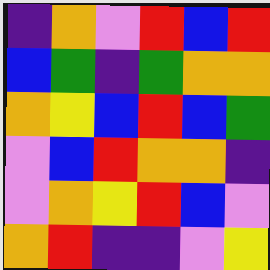[["indigo", "orange", "violet", "red", "blue", "red"], ["blue", "green", "indigo", "green", "orange", "orange"], ["orange", "yellow", "blue", "red", "blue", "green"], ["violet", "blue", "red", "orange", "orange", "indigo"], ["violet", "orange", "yellow", "red", "blue", "violet"], ["orange", "red", "indigo", "indigo", "violet", "yellow"]]